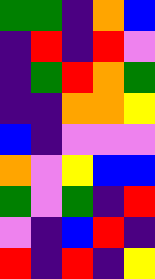[["green", "green", "indigo", "orange", "blue"], ["indigo", "red", "indigo", "red", "violet"], ["indigo", "green", "red", "orange", "green"], ["indigo", "indigo", "orange", "orange", "yellow"], ["blue", "indigo", "violet", "violet", "violet"], ["orange", "violet", "yellow", "blue", "blue"], ["green", "violet", "green", "indigo", "red"], ["violet", "indigo", "blue", "red", "indigo"], ["red", "indigo", "red", "indigo", "yellow"]]